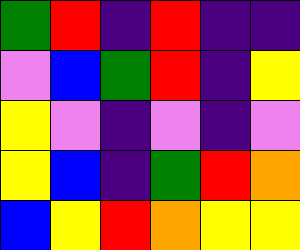[["green", "red", "indigo", "red", "indigo", "indigo"], ["violet", "blue", "green", "red", "indigo", "yellow"], ["yellow", "violet", "indigo", "violet", "indigo", "violet"], ["yellow", "blue", "indigo", "green", "red", "orange"], ["blue", "yellow", "red", "orange", "yellow", "yellow"]]